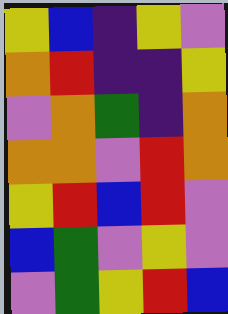[["yellow", "blue", "indigo", "yellow", "violet"], ["orange", "red", "indigo", "indigo", "yellow"], ["violet", "orange", "green", "indigo", "orange"], ["orange", "orange", "violet", "red", "orange"], ["yellow", "red", "blue", "red", "violet"], ["blue", "green", "violet", "yellow", "violet"], ["violet", "green", "yellow", "red", "blue"]]